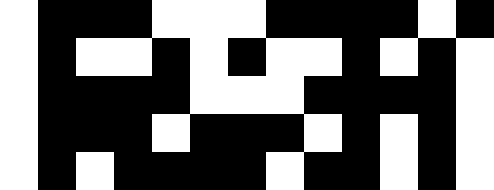[["white", "black", "black", "black", "white", "white", "white", "black", "black", "black", "black", "white", "black"], ["white", "black", "white", "white", "black", "white", "black", "white", "white", "black", "white", "black", "white"], ["white", "black", "black", "black", "black", "white", "white", "white", "black", "black", "black", "black", "white"], ["white", "black", "black", "black", "white", "black", "black", "black", "white", "black", "white", "black", "white"], ["white", "black", "white", "black", "black", "black", "black", "white", "black", "black", "white", "black", "white"]]